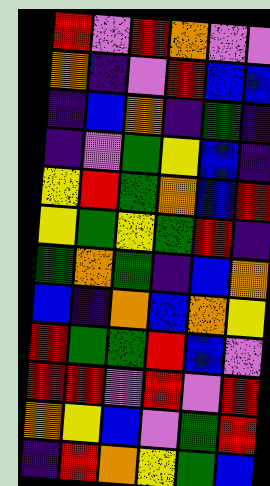[["red", "violet", "red", "orange", "violet", "violet"], ["orange", "indigo", "violet", "red", "blue", "blue"], ["indigo", "blue", "orange", "indigo", "green", "indigo"], ["indigo", "violet", "green", "yellow", "blue", "indigo"], ["yellow", "red", "green", "orange", "blue", "red"], ["yellow", "green", "yellow", "green", "red", "indigo"], ["green", "orange", "green", "indigo", "blue", "orange"], ["blue", "indigo", "orange", "blue", "orange", "yellow"], ["red", "green", "green", "red", "blue", "violet"], ["red", "red", "violet", "red", "violet", "red"], ["orange", "yellow", "blue", "violet", "green", "red"], ["indigo", "red", "orange", "yellow", "green", "blue"]]